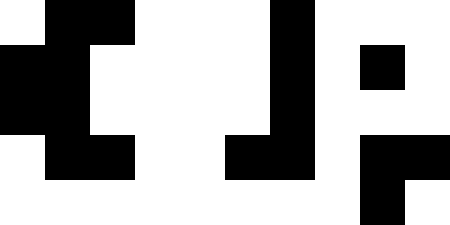[["white", "black", "black", "white", "white", "white", "black", "white", "white", "white"], ["black", "black", "white", "white", "white", "white", "black", "white", "black", "white"], ["black", "black", "white", "white", "white", "white", "black", "white", "white", "white"], ["white", "black", "black", "white", "white", "black", "black", "white", "black", "black"], ["white", "white", "white", "white", "white", "white", "white", "white", "black", "white"]]